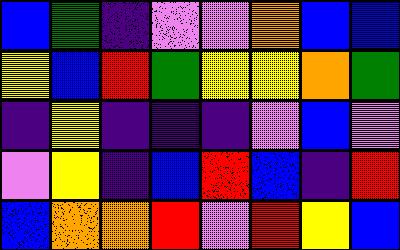[["blue", "green", "indigo", "violet", "violet", "orange", "blue", "blue"], ["yellow", "blue", "red", "green", "yellow", "yellow", "orange", "green"], ["indigo", "yellow", "indigo", "indigo", "indigo", "violet", "blue", "violet"], ["violet", "yellow", "indigo", "blue", "red", "blue", "indigo", "red"], ["blue", "orange", "orange", "red", "violet", "red", "yellow", "blue"]]